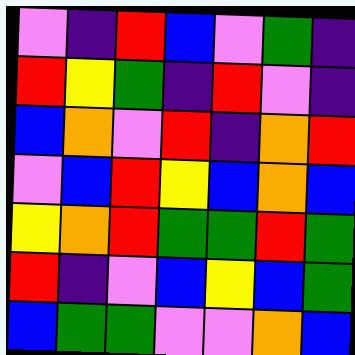[["violet", "indigo", "red", "blue", "violet", "green", "indigo"], ["red", "yellow", "green", "indigo", "red", "violet", "indigo"], ["blue", "orange", "violet", "red", "indigo", "orange", "red"], ["violet", "blue", "red", "yellow", "blue", "orange", "blue"], ["yellow", "orange", "red", "green", "green", "red", "green"], ["red", "indigo", "violet", "blue", "yellow", "blue", "green"], ["blue", "green", "green", "violet", "violet", "orange", "blue"]]